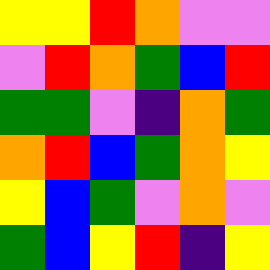[["yellow", "yellow", "red", "orange", "violet", "violet"], ["violet", "red", "orange", "green", "blue", "red"], ["green", "green", "violet", "indigo", "orange", "green"], ["orange", "red", "blue", "green", "orange", "yellow"], ["yellow", "blue", "green", "violet", "orange", "violet"], ["green", "blue", "yellow", "red", "indigo", "yellow"]]